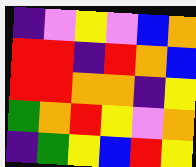[["indigo", "violet", "yellow", "violet", "blue", "orange"], ["red", "red", "indigo", "red", "orange", "blue"], ["red", "red", "orange", "orange", "indigo", "yellow"], ["green", "orange", "red", "yellow", "violet", "orange"], ["indigo", "green", "yellow", "blue", "red", "yellow"]]